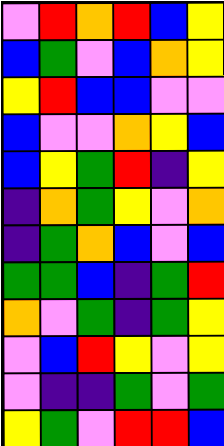[["violet", "red", "orange", "red", "blue", "yellow"], ["blue", "green", "violet", "blue", "orange", "yellow"], ["yellow", "red", "blue", "blue", "violet", "violet"], ["blue", "violet", "violet", "orange", "yellow", "blue"], ["blue", "yellow", "green", "red", "indigo", "yellow"], ["indigo", "orange", "green", "yellow", "violet", "orange"], ["indigo", "green", "orange", "blue", "violet", "blue"], ["green", "green", "blue", "indigo", "green", "red"], ["orange", "violet", "green", "indigo", "green", "yellow"], ["violet", "blue", "red", "yellow", "violet", "yellow"], ["violet", "indigo", "indigo", "green", "violet", "green"], ["yellow", "green", "violet", "red", "red", "blue"]]